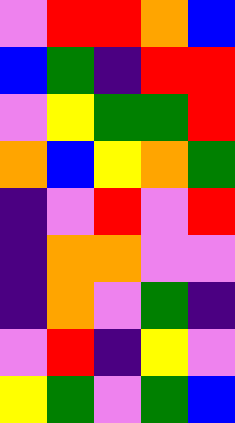[["violet", "red", "red", "orange", "blue"], ["blue", "green", "indigo", "red", "red"], ["violet", "yellow", "green", "green", "red"], ["orange", "blue", "yellow", "orange", "green"], ["indigo", "violet", "red", "violet", "red"], ["indigo", "orange", "orange", "violet", "violet"], ["indigo", "orange", "violet", "green", "indigo"], ["violet", "red", "indigo", "yellow", "violet"], ["yellow", "green", "violet", "green", "blue"]]